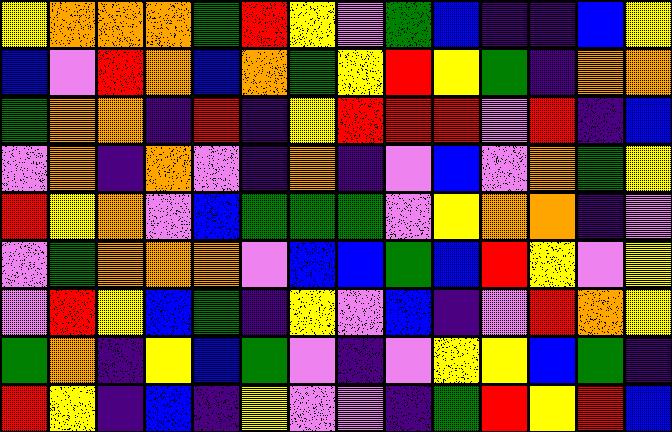[["yellow", "orange", "orange", "orange", "green", "red", "yellow", "violet", "green", "blue", "indigo", "indigo", "blue", "yellow"], ["blue", "violet", "red", "orange", "blue", "orange", "green", "yellow", "red", "yellow", "green", "indigo", "orange", "orange"], ["green", "orange", "orange", "indigo", "red", "indigo", "yellow", "red", "red", "red", "violet", "red", "indigo", "blue"], ["violet", "orange", "indigo", "orange", "violet", "indigo", "orange", "indigo", "violet", "blue", "violet", "orange", "green", "yellow"], ["red", "yellow", "orange", "violet", "blue", "green", "green", "green", "violet", "yellow", "orange", "orange", "indigo", "violet"], ["violet", "green", "orange", "orange", "orange", "violet", "blue", "blue", "green", "blue", "red", "yellow", "violet", "yellow"], ["violet", "red", "yellow", "blue", "green", "indigo", "yellow", "violet", "blue", "indigo", "violet", "red", "orange", "yellow"], ["green", "orange", "indigo", "yellow", "blue", "green", "violet", "indigo", "violet", "yellow", "yellow", "blue", "green", "indigo"], ["red", "yellow", "indigo", "blue", "indigo", "yellow", "violet", "violet", "indigo", "green", "red", "yellow", "red", "blue"]]